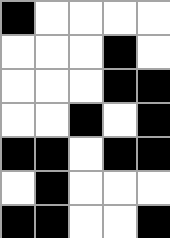[["black", "white", "white", "white", "white"], ["white", "white", "white", "black", "white"], ["white", "white", "white", "black", "black"], ["white", "white", "black", "white", "black"], ["black", "black", "white", "black", "black"], ["white", "black", "white", "white", "white"], ["black", "black", "white", "white", "black"]]